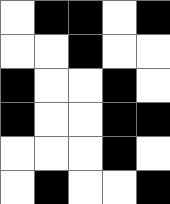[["white", "black", "black", "white", "black"], ["white", "white", "black", "white", "white"], ["black", "white", "white", "black", "white"], ["black", "white", "white", "black", "black"], ["white", "white", "white", "black", "white"], ["white", "black", "white", "white", "black"]]